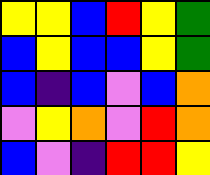[["yellow", "yellow", "blue", "red", "yellow", "green"], ["blue", "yellow", "blue", "blue", "yellow", "green"], ["blue", "indigo", "blue", "violet", "blue", "orange"], ["violet", "yellow", "orange", "violet", "red", "orange"], ["blue", "violet", "indigo", "red", "red", "yellow"]]